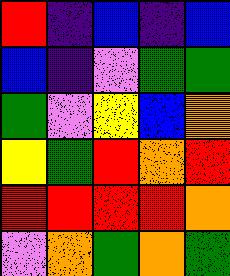[["red", "indigo", "blue", "indigo", "blue"], ["blue", "indigo", "violet", "green", "green"], ["green", "violet", "yellow", "blue", "orange"], ["yellow", "green", "red", "orange", "red"], ["red", "red", "red", "red", "orange"], ["violet", "orange", "green", "orange", "green"]]